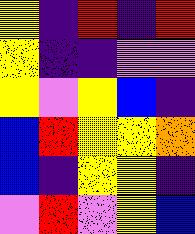[["yellow", "indigo", "red", "indigo", "red"], ["yellow", "indigo", "indigo", "violet", "violet"], ["yellow", "violet", "yellow", "blue", "indigo"], ["blue", "red", "yellow", "yellow", "orange"], ["blue", "indigo", "yellow", "yellow", "indigo"], ["violet", "red", "violet", "yellow", "blue"]]